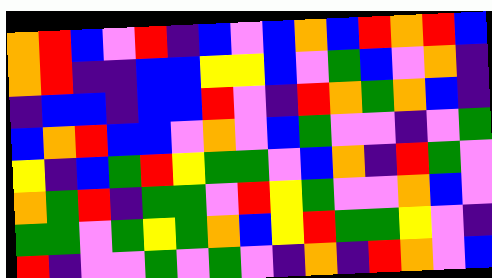[["orange", "red", "blue", "violet", "red", "indigo", "blue", "violet", "blue", "orange", "blue", "red", "orange", "red", "blue"], ["orange", "red", "indigo", "indigo", "blue", "blue", "yellow", "yellow", "blue", "violet", "green", "blue", "violet", "orange", "indigo"], ["indigo", "blue", "blue", "indigo", "blue", "blue", "red", "violet", "indigo", "red", "orange", "green", "orange", "blue", "indigo"], ["blue", "orange", "red", "blue", "blue", "violet", "orange", "violet", "blue", "green", "violet", "violet", "indigo", "violet", "green"], ["yellow", "indigo", "blue", "green", "red", "yellow", "green", "green", "violet", "blue", "orange", "indigo", "red", "green", "violet"], ["orange", "green", "red", "indigo", "green", "green", "violet", "red", "yellow", "green", "violet", "violet", "orange", "blue", "violet"], ["green", "green", "violet", "green", "yellow", "green", "orange", "blue", "yellow", "red", "green", "green", "yellow", "violet", "indigo"], ["red", "indigo", "violet", "violet", "green", "violet", "green", "violet", "indigo", "orange", "indigo", "red", "orange", "violet", "blue"]]